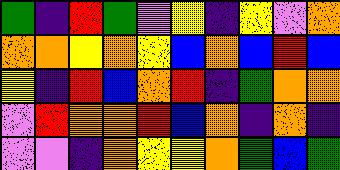[["green", "indigo", "red", "green", "violet", "yellow", "indigo", "yellow", "violet", "orange"], ["orange", "orange", "yellow", "orange", "yellow", "blue", "orange", "blue", "red", "blue"], ["yellow", "indigo", "red", "blue", "orange", "red", "indigo", "green", "orange", "orange"], ["violet", "red", "orange", "orange", "red", "blue", "orange", "indigo", "orange", "indigo"], ["violet", "violet", "indigo", "orange", "yellow", "yellow", "orange", "green", "blue", "green"]]